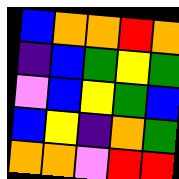[["blue", "orange", "orange", "red", "orange"], ["indigo", "blue", "green", "yellow", "green"], ["violet", "blue", "yellow", "green", "blue"], ["blue", "yellow", "indigo", "orange", "green"], ["orange", "orange", "violet", "red", "red"]]